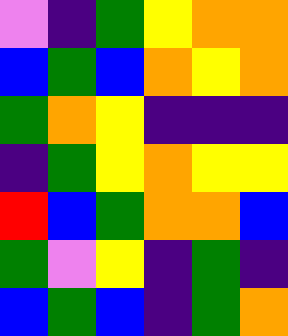[["violet", "indigo", "green", "yellow", "orange", "orange"], ["blue", "green", "blue", "orange", "yellow", "orange"], ["green", "orange", "yellow", "indigo", "indigo", "indigo"], ["indigo", "green", "yellow", "orange", "yellow", "yellow"], ["red", "blue", "green", "orange", "orange", "blue"], ["green", "violet", "yellow", "indigo", "green", "indigo"], ["blue", "green", "blue", "indigo", "green", "orange"]]